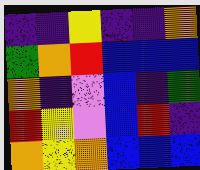[["indigo", "indigo", "yellow", "indigo", "indigo", "orange"], ["green", "orange", "red", "blue", "blue", "blue"], ["orange", "indigo", "violet", "blue", "indigo", "green"], ["red", "yellow", "violet", "blue", "red", "indigo"], ["orange", "yellow", "orange", "blue", "blue", "blue"]]